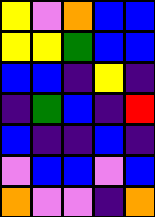[["yellow", "violet", "orange", "blue", "blue"], ["yellow", "yellow", "green", "blue", "blue"], ["blue", "blue", "indigo", "yellow", "indigo"], ["indigo", "green", "blue", "indigo", "red"], ["blue", "indigo", "indigo", "blue", "indigo"], ["violet", "blue", "blue", "violet", "blue"], ["orange", "violet", "violet", "indigo", "orange"]]